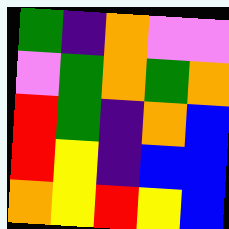[["green", "indigo", "orange", "violet", "violet"], ["violet", "green", "orange", "green", "orange"], ["red", "green", "indigo", "orange", "blue"], ["red", "yellow", "indigo", "blue", "blue"], ["orange", "yellow", "red", "yellow", "blue"]]